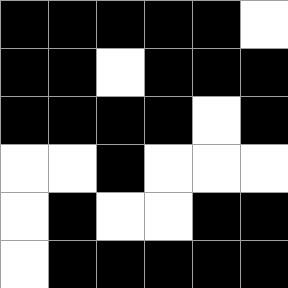[["black", "black", "black", "black", "black", "white"], ["black", "black", "white", "black", "black", "black"], ["black", "black", "black", "black", "white", "black"], ["white", "white", "black", "white", "white", "white"], ["white", "black", "white", "white", "black", "black"], ["white", "black", "black", "black", "black", "black"]]